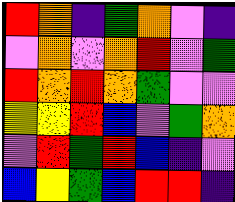[["red", "orange", "indigo", "green", "orange", "violet", "indigo"], ["violet", "orange", "violet", "orange", "red", "violet", "green"], ["red", "orange", "red", "orange", "green", "violet", "violet"], ["yellow", "yellow", "red", "blue", "violet", "green", "orange"], ["violet", "red", "green", "red", "blue", "indigo", "violet"], ["blue", "yellow", "green", "blue", "red", "red", "indigo"]]